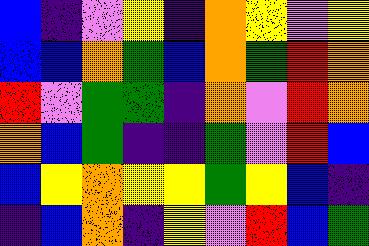[["blue", "indigo", "violet", "yellow", "indigo", "orange", "yellow", "violet", "yellow"], ["blue", "blue", "orange", "green", "blue", "orange", "green", "red", "orange"], ["red", "violet", "green", "green", "indigo", "orange", "violet", "red", "orange"], ["orange", "blue", "green", "indigo", "indigo", "green", "violet", "red", "blue"], ["blue", "yellow", "orange", "yellow", "yellow", "green", "yellow", "blue", "indigo"], ["indigo", "blue", "orange", "indigo", "yellow", "violet", "red", "blue", "green"]]